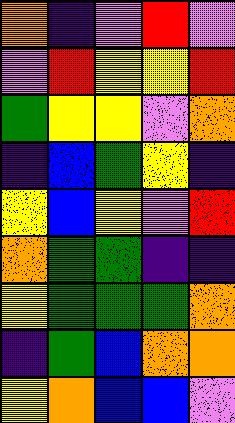[["orange", "indigo", "violet", "red", "violet"], ["violet", "red", "yellow", "yellow", "red"], ["green", "yellow", "yellow", "violet", "orange"], ["indigo", "blue", "green", "yellow", "indigo"], ["yellow", "blue", "yellow", "violet", "red"], ["orange", "green", "green", "indigo", "indigo"], ["yellow", "green", "green", "green", "orange"], ["indigo", "green", "blue", "orange", "orange"], ["yellow", "orange", "blue", "blue", "violet"]]